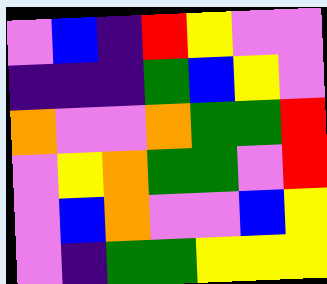[["violet", "blue", "indigo", "red", "yellow", "violet", "violet"], ["indigo", "indigo", "indigo", "green", "blue", "yellow", "violet"], ["orange", "violet", "violet", "orange", "green", "green", "red"], ["violet", "yellow", "orange", "green", "green", "violet", "red"], ["violet", "blue", "orange", "violet", "violet", "blue", "yellow"], ["violet", "indigo", "green", "green", "yellow", "yellow", "yellow"]]